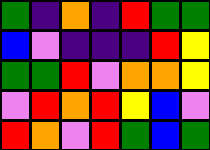[["green", "indigo", "orange", "indigo", "red", "green", "green"], ["blue", "violet", "indigo", "indigo", "indigo", "red", "yellow"], ["green", "green", "red", "violet", "orange", "orange", "yellow"], ["violet", "red", "orange", "red", "yellow", "blue", "violet"], ["red", "orange", "violet", "red", "green", "blue", "green"]]